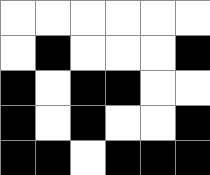[["white", "white", "white", "white", "white", "white"], ["white", "black", "white", "white", "white", "black"], ["black", "white", "black", "black", "white", "white"], ["black", "white", "black", "white", "white", "black"], ["black", "black", "white", "black", "black", "black"]]